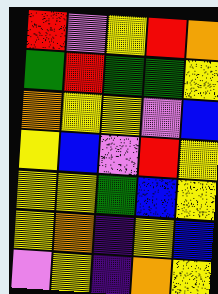[["red", "violet", "yellow", "red", "orange"], ["green", "red", "green", "green", "yellow"], ["orange", "yellow", "yellow", "violet", "blue"], ["yellow", "blue", "violet", "red", "yellow"], ["yellow", "yellow", "green", "blue", "yellow"], ["yellow", "orange", "indigo", "yellow", "blue"], ["violet", "yellow", "indigo", "orange", "yellow"]]